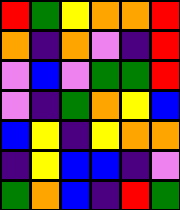[["red", "green", "yellow", "orange", "orange", "red"], ["orange", "indigo", "orange", "violet", "indigo", "red"], ["violet", "blue", "violet", "green", "green", "red"], ["violet", "indigo", "green", "orange", "yellow", "blue"], ["blue", "yellow", "indigo", "yellow", "orange", "orange"], ["indigo", "yellow", "blue", "blue", "indigo", "violet"], ["green", "orange", "blue", "indigo", "red", "green"]]